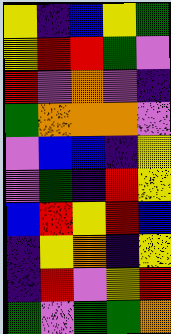[["yellow", "indigo", "blue", "yellow", "green"], ["yellow", "red", "red", "green", "violet"], ["red", "violet", "orange", "violet", "indigo"], ["green", "orange", "orange", "orange", "violet"], ["violet", "blue", "blue", "indigo", "yellow"], ["violet", "green", "indigo", "red", "yellow"], ["blue", "red", "yellow", "red", "blue"], ["indigo", "yellow", "orange", "indigo", "yellow"], ["indigo", "red", "violet", "yellow", "red"], ["green", "violet", "green", "green", "orange"]]